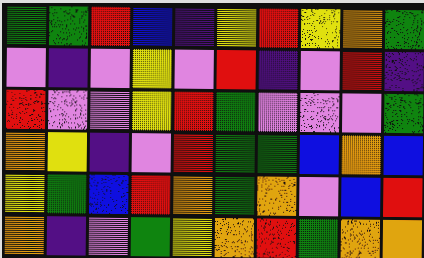[["green", "green", "red", "blue", "indigo", "yellow", "red", "yellow", "orange", "green"], ["violet", "indigo", "violet", "yellow", "violet", "red", "indigo", "violet", "red", "indigo"], ["red", "violet", "violet", "yellow", "red", "green", "violet", "violet", "violet", "green"], ["orange", "yellow", "indigo", "violet", "red", "green", "green", "blue", "orange", "blue"], ["yellow", "green", "blue", "red", "orange", "green", "orange", "violet", "blue", "red"], ["orange", "indigo", "violet", "green", "yellow", "orange", "red", "green", "orange", "orange"]]